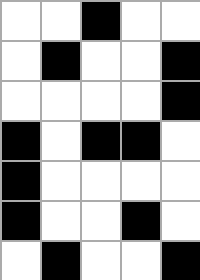[["white", "white", "black", "white", "white"], ["white", "black", "white", "white", "black"], ["white", "white", "white", "white", "black"], ["black", "white", "black", "black", "white"], ["black", "white", "white", "white", "white"], ["black", "white", "white", "black", "white"], ["white", "black", "white", "white", "black"]]